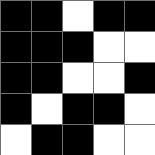[["black", "black", "white", "black", "black"], ["black", "black", "black", "white", "white"], ["black", "black", "white", "white", "black"], ["black", "white", "black", "black", "white"], ["white", "black", "black", "white", "white"]]